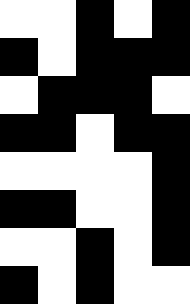[["white", "white", "black", "white", "black"], ["black", "white", "black", "black", "black"], ["white", "black", "black", "black", "white"], ["black", "black", "white", "black", "black"], ["white", "white", "white", "white", "black"], ["black", "black", "white", "white", "black"], ["white", "white", "black", "white", "black"], ["black", "white", "black", "white", "white"]]